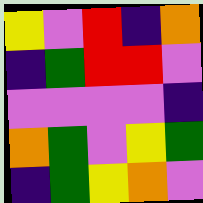[["yellow", "violet", "red", "indigo", "orange"], ["indigo", "green", "red", "red", "violet"], ["violet", "violet", "violet", "violet", "indigo"], ["orange", "green", "violet", "yellow", "green"], ["indigo", "green", "yellow", "orange", "violet"]]